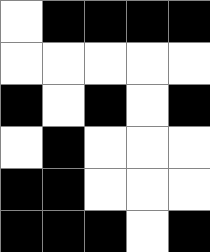[["white", "black", "black", "black", "black"], ["white", "white", "white", "white", "white"], ["black", "white", "black", "white", "black"], ["white", "black", "white", "white", "white"], ["black", "black", "white", "white", "white"], ["black", "black", "black", "white", "black"]]